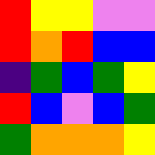[["red", "yellow", "yellow", "violet", "violet"], ["red", "orange", "red", "blue", "blue"], ["indigo", "green", "blue", "green", "yellow"], ["red", "blue", "violet", "blue", "green"], ["green", "orange", "orange", "orange", "yellow"]]